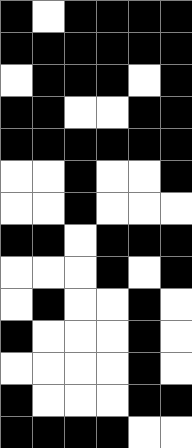[["black", "white", "black", "black", "black", "black"], ["black", "black", "black", "black", "black", "black"], ["white", "black", "black", "black", "white", "black"], ["black", "black", "white", "white", "black", "black"], ["black", "black", "black", "black", "black", "black"], ["white", "white", "black", "white", "white", "black"], ["white", "white", "black", "white", "white", "white"], ["black", "black", "white", "black", "black", "black"], ["white", "white", "white", "black", "white", "black"], ["white", "black", "white", "white", "black", "white"], ["black", "white", "white", "white", "black", "white"], ["white", "white", "white", "white", "black", "white"], ["black", "white", "white", "white", "black", "black"], ["black", "black", "black", "black", "white", "white"]]